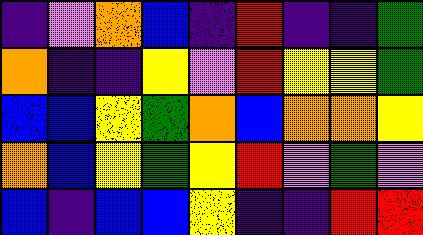[["indigo", "violet", "orange", "blue", "indigo", "red", "indigo", "indigo", "green"], ["orange", "indigo", "indigo", "yellow", "violet", "red", "yellow", "yellow", "green"], ["blue", "blue", "yellow", "green", "orange", "blue", "orange", "orange", "yellow"], ["orange", "blue", "yellow", "green", "yellow", "red", "violet", "green", "violet"], ["blue", "indigo", "blue", "blue", "yellow", "indigo", "indigo", "red", "red"]]